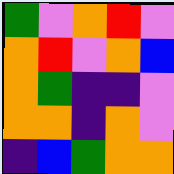[["green", "violet", "orange", "red", "violet"], ["orange", "red", "violet", "orange", "blue"], ["orange", "green", "indigo", "indigo", "violet"], ["orange", "orange", "indigo", "orange", "violet"], ["indigo", "blue", "green", "orange", "orange"]]